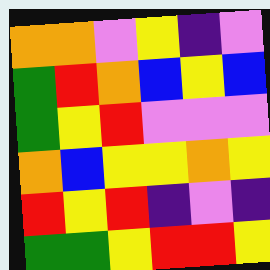[["orange", "orange", "violet", "yellow", "indigo", "violet"], ["green", "red", "orange", "blue", "yellow", "blue"], ["green", "yellow", "red", "violet", "violet", "violet"], ["orange", "blue", "yellow", "yellow", "orange", "yellow"], ["red", "yellow", "red", "indigo", "violet", "indigo"], ["green", "green", "yellow", "red", "red", "yellow"]]